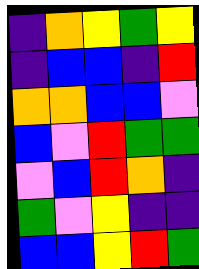[["indigo", "orange", "yellow", "green", "yellow"], ["indigo", "blue", "blue", "indigo", "red"], ["orange", "orange", "blue", "blue", "violet"], ["blue", "violet", "red", "green", "green"], ["violet", "blue", "red", "orange", "indigo"], ["green", "violet", "yellow", "indigo", "indigo"], ["blue", "blue", "yellow", "red", "green"]]